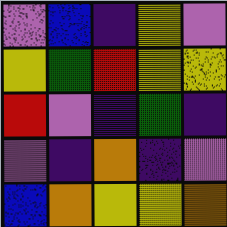[["violet", "blue", "indigo", "yellow", "violet"], ["yellow", "green", "red", "yellow", "yellow"], ["red", "violet", "indigo", "green", "indigo"], ["violet", "indigo", "orange", "indigo", "violet"], ["blue", "orange", "yellow", "yellow", "orange"]]